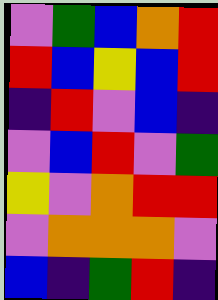[["violet", "green", "blue", "orange", "red"], ["red", "blue", "yellow", "blue", "red"], ["indigo", "red", "violet", "blue", "indigo"], ["violet", "blue", "red", "violet", "green"], ["yellow", "violet", "orange", "red", "red"], ["violet", "orange", "orange", "orange", "violet"], ["blue", "indigo", "green", "red", "indigo"]]